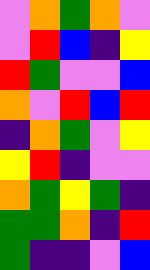[["violet", "orange", "green", "orange", "violet"], ["violet", "red", "blue", "indigo", "yellow"], ["red", "green", "violet", "violet", "blue"], ["orange", "violet", "red", "blue", "red"], ["indigo", "orange", "green", "violet", "yellow"], ["yellow", "red", "indigo", "violet", "violet"], ["orange", "green", "yellow", "green", "indigo"], ["green", "green", "orange", "indigo", "red"], ["green", "indigo", "indigo", "violet", "blue"]]